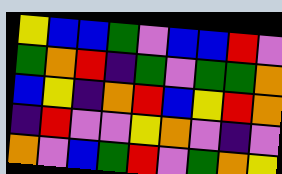[["yellow", "blue", "blue", "green", "violet", "blue", "blue", "red", "violet"], ["green", "orange", "red", "indigo", "green", "violet", "green", "green", "orange"], ["blue", "yellow", "indigo", "orange", "red", "blue", "yellow", "red", "orange"], ["indigo", "red", "violet", "violet", "yellow", "orange", "violet", "indigo", "violet"], ["orange", "violet", "blue", "green", "red", "violet", "green", "orange", "yellow"]]